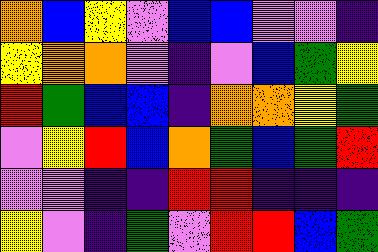[["orange", "blue", "yellow", "violet", "blue", "blue", "violet", "violet", "indigo"], ["yellow", "orange", "orange", "violet", "indigo", "violet", "blue", "green", "yellow"], ["red", "green", "blue", "blue", "indigo", "orange", "orange", "yellow", "green"], ["violet", "yellow", "red", "blue", "orange", "green", "blue", "green", "red"], ["violet", "violet", "indigo", "indigo", "red", "red", "indigo", "indigo", "indigo"], ["yellow", "violet", "indigo", "green", "violet", "red", "red", "blue", "green"]]